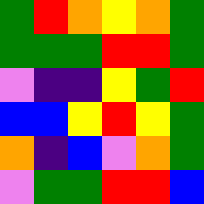[["green", "red", "orange", "yellow", "orange", "green"], ["green", "green", "green", "red", "red", "green"], ["violet", "indigo", "indigo", "yellow", "green", "red"], ["blue", "blue", "yellow", "red", "yellow", "green"], ["orange", "indigo", "blue", "violet", "orange", "green"], ["violet", "green", "green", "red", "red", "blue"]]